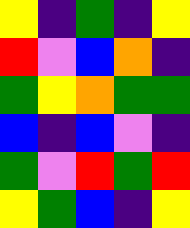[["yellow", "indigo", "green", "indigo", "yellow"], ["red", "violet", "blue", "orange", "indigo"], ["green", "yellow", "orange", "green", "green"], ["blue", "indigo", "blue", "violet", "indigo"], ["green", "violet", "red", "green", "red"], ["yellow", "green", "blue", "indigo", "yellow"]]